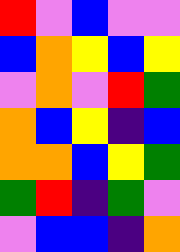[["red", "violet", "blue", "violet", "violet"], ["blue", "orange", "yellow", "blue", "yellow"], ["violet", "orange", "violet", "red", "green"], ["orange", "blue", "yellow", "indigo", "blue"], ["orange", "orange", "blue", "yellow", "green"], ["green", "red", "indigo", "green", "violet"], ["violet", "blue", "blue", "indigo", "orange"]]